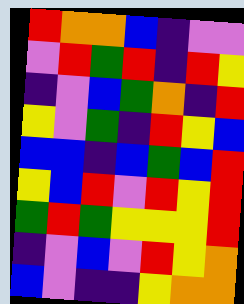[["red", "orange", "orange", "blue", "indigo", "violet", "violet"], ["violet", "red", "green", "red", "indigo", "red", "yellow"], ["indigo", "violet", "blue", "green", "orange", "indigo", "red"], ["yellow", "violet", "green", "indigo", "red", "yellow", "blue"], ["blue", "blue", "indigo", "blue", "green", "blue", "red"], ["yellow", "blue", "red", "violet", "red", "yellow", "red"], ["green", "red", "green", "yellow", "yellow", "yellow", "red"], ["indigo", "violet", "blue", "violet", "red", "yellow", "orange"], ["blue", "violet", "indigo", "indigo", "yellow", "orange", "orange"]]